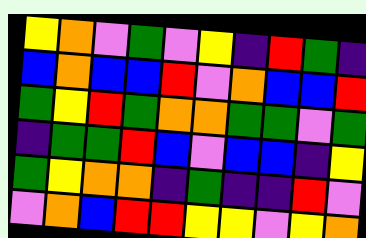[["yellow", "orange", "violet", "green", "violet", "yellow", "indigo", "red", "green", "indigo"], ["blue", "orange", "blue", "blue", "red", "violet", "orange", "blue", "blue", "red"], ["green", "yellow", "red", "green", "orange", "orange", "green", "green", "violet", "green"], ["indigo", "green", "green", "red", "blue", "violet", "blue", "blue", "indigo", "yellow"], ["green", "yellow", "orange", "orange", "indigo", "green", "indigo", "indigo", "red", "violet"], ["violet", "orange", "blue", "red", "red", "yellow", "yellow", "violet", "yellow", "orange"]]